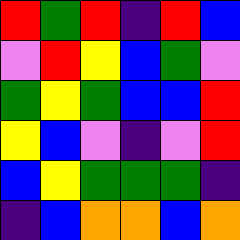[["red", "green", "red", "indigo", "red", "blue"], ["violet", "red", "yellow", "blue", "green", "violet"], ["green", "yellow", "green", "blue", "blue", "red"], ["yellow", "blue", "violet", "indigo", "violet", "red"], ["blue", "yellow", "green", "green", "green", "indigo"], ["indigo", "blue", "orange", "orange", "blue", "orange"]]